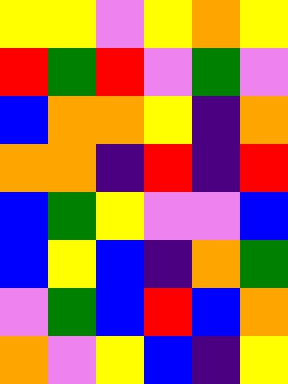[["yellow", "yellow", "violet", "yellow", "orange", "yellow"], ["red", "green", "red", "violet", "green", "violet"], ["blue", "orange", "orange", "yellow", "indigo", "orange"], ["orange", "orange", "indigo", "red", "indigo", "red"], ["blue", "green", "yellow", "violet", "violet", "blue"], ["blue", "yellow", "blue", "indigo", "orange", "green"], ["violet", "green", "blue", "red", "blue", "orange"], ["orange", "violet", "yellow", "blue", "indigo", "yellow"]]